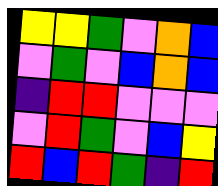[["yellow", "yellow", "green", "violet", "orange", "blue"], ["violet", "green", "violet", "blue", "orange", "blue"], ["indigo", "red", "red", "violet", "violet", "violet"], ["violet", "red", "green", "violet", "blue", "yellow"], ["red", "blue", "red", "green", "indigo", "red"]]